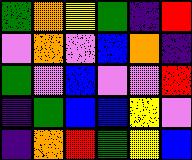[["green", "orange", "yellow", "green", "indigo", "red"], ["violet", "orange", "violet", "blue", "orange", "indigo"], ["green", "violet", "blue", "violet", "violet", "red"], ["indigo", "green", "blue", "blue", "yellow", "violet"], ["indigo", "orange", "red", "green", "yellow", "blue"]]